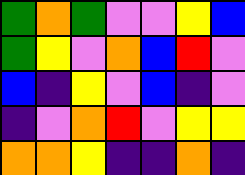[["green", "orange", "green", "violet", "violet", "yellow", "blue"], ["green", "yellow", "violet", "orange", "blue", "red", "violet"], ["blue", "indigo", "yellow", "violet", "blue", "indigo", "violet"], ["indigo", "violet", "orange", "red", "violet", "yellow", "yellow"], ["orange", "orange", "yellow", "indigo", "indigo", "orange", "indigo"]]